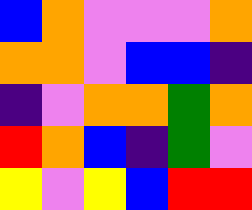[["blue", "orange", "violet", "violet", "violet", "orange"], ["orange", "orange", "violet", "blue", "blue", "indigo"], ["indigo", "violet", "orange", "orange", "green", "orange"], ["red", "orange", "blue", "indigo", "green", "violet"], ["yellow", "violet", "yellow", "blue", "red", "red"]]